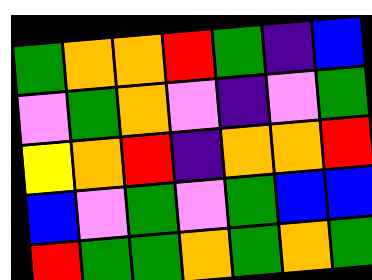[["green", "orange", "orange", "red", "green", "indigo", "blue"], ["violet", "green", "orange", "violet", "indigo", "violet", "green"], ["yellow", "orange", "red", "indigo", "orange", "orange", "red"], ["blue", "violet", "green", "violet", "green", "blue", "blue"], ["red", "green", "green", "orange", "green", "orange", "green"]]